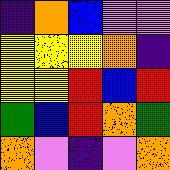[["indigo", "orange", "blue", "violet", "violet"], ["yellow", "yellow", "yellow", "orange", "indigo"], ["yellow", "yellow", "red", "blue", "red"], ["green", "blue", "red", "orange", "green"], ["orange", "violet", "indigo", "violet", "orange"]]